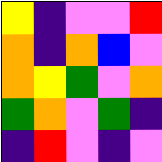[["yellow", "indigo", "violet", "violet", "red"], ["orange", "indigo", "orange", "blue", "violet"], ["orange", "yellow", "green", "violet", "orange"], ["green", "orange", "violet", "green", "indigo"], ["indigo", "red", "violet", "indigo", "violet"]]